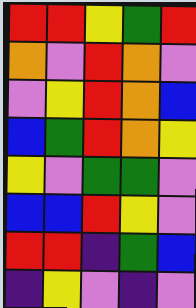[["red", "red", "yellow", "green", "red"], ["orange", "violet", "red", "orange", "violet"], ["violet", "yellow", "red", "orange", "blue"], ["blue", "green", "red", "orange", "yellow"], ["yellow", "violet", "green", "green", "violet"], ["blue", "blue", "red", "yellow", "violet"], ["red", "red", "indigo", "green", "blue"], ["indigo", "yellow", "violet", "indigo", "violet"]]